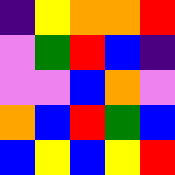[["indigo", "yellow", "orange", "orange", "red"], ["violet", "green", "red", "blue", "indigo"], ["violet", "violet", "blue", "orange", "violet"], ["orange", "blue", "red", "green", "blue"], ["blue", "yellow", "blue", "yellow", "red"]]